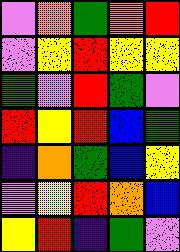[["violet", "orange", "green", "orange", "red"], ["violet", "yellow", "red", "yellow", "yellow"], ["green", "violet", "red", "green", "violet"], ["red", "yellow", "red", "blue", "green"], ["indigo", "orange", "green", "blue", "yellow"], ["violet", "yellow", "red", "orange", "blue"], ["yellow", "red", "indigo", "green", "violet"]]